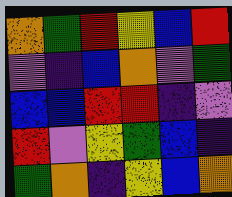[["orange", "green", "red", "yellow", "blue", "red"], ["violet", "indigo", "blue", "orange", "violet", "green"], ["blue", "blue", "red", "red", "indigo", "violet"], ["red", "violet", "yellow", "green", "blue", "indigo"], ["green", "orange", "indigo", "yellow", "blue", "orange"]]